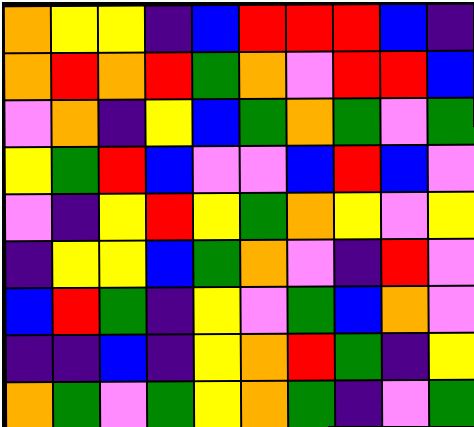[["orange", "yellow", "yellow", "indigo", "blue", "red", "red", "red", "blue", "indigo"], ["orange", "red", "orange", "red", "green", "orange", "violet", "red", "red", "blue"], ["violet", "orange", "indigo", "yellow", "blue", "green", "orange", "green", "violet", "green"], ["yellow", "green", "red", "blue", "violet", "violet", "blue", "red", "blue", "violet"], ["violet", "indigo", "yellow", "red", "yellow", "green", "orange", "yellow", "violet", "yellow"], ["indigo", "yellow", "yellow", "blue", "green", "orange", "violet", "indigo", "red", "violet"], ["blue", "red", "green", "indigo", "yellow", "violet", "green", "blue", "orange", "violet"], ["indigo", "indigo", "blue", "indigo", "yellow", "orange", "red", "green", "indigo", "yellow"], ["orange", "green", "violet", "green", "yellow", "orange", "green", "indigo", "violet", "green"]]